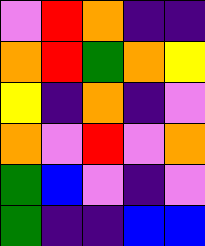[["violet", "red", "orange", "indigo", "indigo"], ["orange", "red", "green", "orange", "yellow"], ["yellow", "indigo", "orange", "indigo", "violet"], ["orange", "violet", "red", "violet", "orange"], ["green", "blue", "violet", "indigo", "violet"], ["green", "indigo", "indigo", "blue", "blue"]]